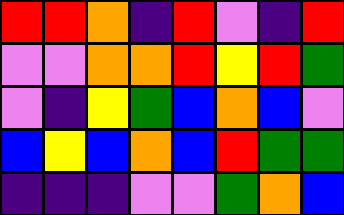[["red", "red", "orange", "indigo", "red", "violet", "indigo", "red"], ["violet", "violet", "orange", "orange", "red", "yellow", "red", "green"], ["violet", "indigo", "yellow", "green", "blue", "orange", "blue", "violet"], ["blue", "yellow", "blue", "orange", "blue", "red", "green", "green"], ["indigo", "indigo", "indigo", "violet", "violet", "green", "orange", "blue"]]